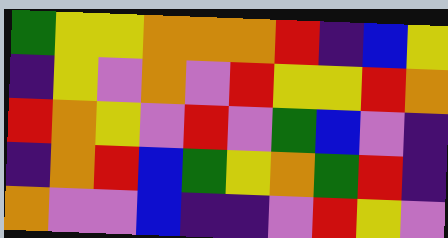[["green", "yellow", "yellow", "orange", "orange", "orange", "red", "indigo", "blue", "yellow"], ["indigo", "yellow", "violet", "orange", "violet", "red", "yellow", "yellow", "red", "orange"], ["red", "orange", "yellow", "violet", "red", "violet", "green", "blue", "violet", "indigo"], ["indigo", "orange", "red", "blue", "green", "yellow", "orange", "green", "red", "indigo"], ["orange", "violet", "violet", "blue", "indigo", "indigo", "violet", "red", "yellow", "violet"]]